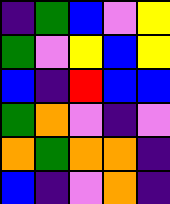[["indigo", "green", "blue", "violet", "yellow"], ["green", "violet", "yellow", "blue", "yellow"], ["blue", "indigo", "red", "blue", "blue"], ["green", "orange", "violet", "indigo", "violet"], ["orange", "green", "orange", "orange", "indigo"], ["blue", "indigo", "violet", "orange", "indigo"]]